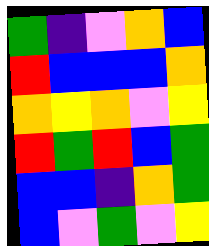[["green", "indigo", "violet", "orange", "blue"], ["red", "blue", "blue", "blue", "orange"], ["orange", "yellow", "orange", "violet", "yellow"], ["red", "green", "red", "blue", "green"], ["blue", "blue", "indigo", "orange", "green"], ["blue", "violet", "green", "violet", "yellow"]]